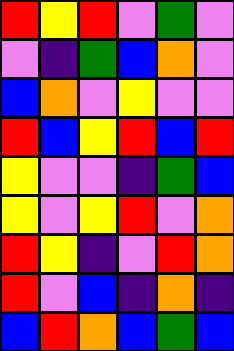[["red", "yellow", "red", "violet", "green", "violet"], ["violet", "indigo", "green", "blue", "orange", "violet"], ["blue", "orange", "violet", "yellow", "violet", "violet"], ["red", "blue", "yellow", "red", "blue", "red"], ["yellow", "violet", "violet", "indigo", "green", "blue"], ["yellow", "violet", "yellow", "red", "violet", "orange"], ["red", "yellow", "indigo", "violet", "red", "orange"], ["red", "violet", "blue", "indigo", "orange", "indigo"], ["blue", "red", "orange", "blue", "green", "blue"]]